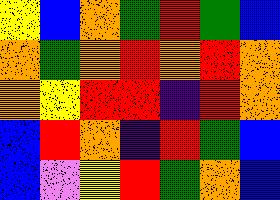[["yellow", "blue", "orange", "green", "red", "green", "blue"], ["orange", "green", "orange", "red", "orange", "red", "orange"], ["orange", "yellow", "red", "red", "indigo", "red", "orange"], ["blue", "red", "orange", "indigo", "red", "green", "blue"], ["blue", "violet", "yellow", "red", "green", "orange", "blue"]]